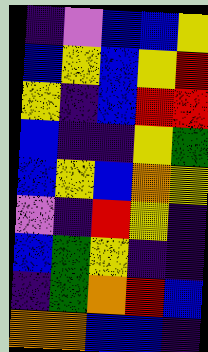[["indigo", "violet", "blue", "blue", "yellow"], ["blue", "yellow", "blue", "yellow", "red"], ["yellow", "indigo", "blue", "red", "red"], ["blue", "indigo", "indigo", "yellow", "green"], ["blue", "yellow", "blue", "orange", "yellow"], ["violet", "indigo", "red", "yellow", "indigo"], ["blue", "green", "yellow", "indigo", "indigo"], ["indigo", "green", "orange", "red", "blue"], ["orange", "orange", "blue", "blue", "indigo"]]